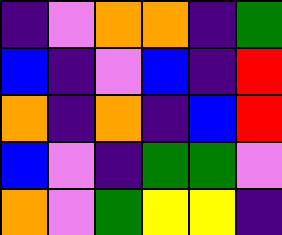[["indigo", "violet", "orange", "orange", "indigo", "green"], ["blue", "indigo", "violet", "blue", "indigo", "red"], ["orange", "indigo", "orange", "indigo", "blue", "red"], ["blue", "violet", "indigo", "green", "green", "violet"], ["orange", "violet", "green", "yellow", "yellow", "indigo"]]